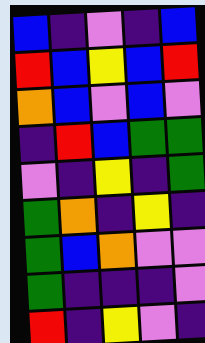[["blue", "indigo", "violet", "indigo", "blue"], ["red", "blue", "yellow", "blue", "red"], ["orange", "blue", "violet", "blue", "violet"], ["indigo", "red", "blue", "green", "green"], ["violet", "indigo", "yellow", "indigo", "green"], ["green", "orange", "indigo", "yellow", "indigo"], ["green", "blue", "orange", "violet", "violet"], ["green", "indigo", "indigo", "indigo", "violet"], ["red", "indigo", "yellow", "violet", "indigo"]]